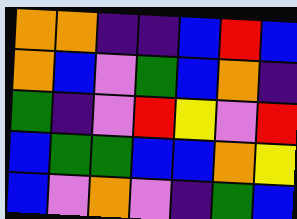[["orange", "orange", "indigo", "indigo", "blue", "red", "blue"], ["orange", "blue", "violet", "green", "blue", "orange", "indigo"], ["green", "indigo", "violet", "red", "yellow", "violet", "red"], ["blue", "green", "green", "blue", "blue", "orange", "yellow"], ["blue", "violet", "orange", "violet", "indigo", "green", "blue"]]